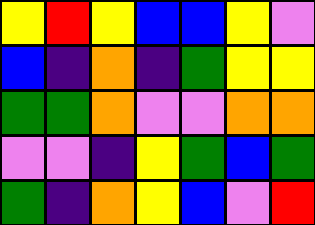[["yellow", "red", "yellow", "blue", "blue", "yellow", "violet"], ["blue", "indigo", "orange", "indigo", "green", "yellow", "yellow"], ["green", "green", "orange", "violet", "violet", "orange", "orange"], ["violet", "violet", "indigo", "yellow", "green", "blue", "green"], ["green", "indigo", "orange", "yellow", "blue", "violet", "red"]]